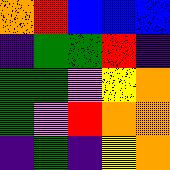[["orange", "red", "blue", "blue", "blue"], ["indigo", "green", "green", "red", "indigo"], ["green", "green", "violet", "yellow", "orange"], ["green", "violet", "red", "orange", "orange"], ["indigo", "green", "indigo", "yellow", "orange"]]